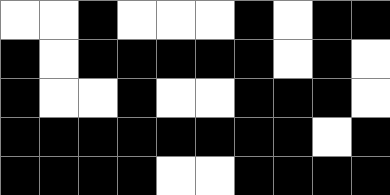[["white", "white", "black", "white", "white", "white", "black", "white", "black", "black"], ["black", "white", "black", "black", "black", "black", "black", "white", "black", "white"], ["black", "white", "white", "black", "white", "white", "black", "black", "black", "white"], ["black", "black", "black", "black", "black", "black", "black", "black", "white", "black"], ["black", "black", "black", "black", "white", "white", "black", "black", "black", "black"]]